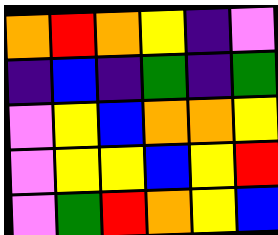[["orange", "red", "orange", "yellow", "indigo", "violet"], ["indigo", "blue", "indigo", "green", "indigo", "green"], ["violet", "yellow", "blue", "orange", "orange", "yellow"], ["violet", "yellow", "yellow", "blue", "yellow", "red"], ["violet", "green", "red", "orange", "yellow", "blue"]]